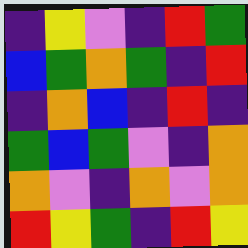[["indigo", "yellow", "violet", "indigo", "red", "green"], ["blue", "green", "orange", "green", "indigo", "red"], ["indigo", "orange", "blue", "indigo", "red", "indigo"], ["green", "blue", "green", "violet", "indigo", "orange"], ["orange", "violet", "indigo", "orange", "violet", "orange"], ["red", "yellow", "green", "indigo", "red", "yellow"]]